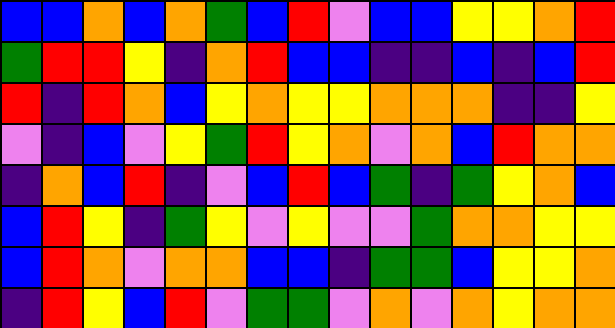[["blue", "blue", "orange", "blue", "orange", "green", "blue", "red", "violet", "blue", "blue", "yellow", "yellow", "orange", "red"], ["green", "red", "red", "yellow", "indigo", "orange", "red", "blue", "blue", "indigo", "indigo", "blue", "indigo", "blue", "red"], ["red", "indigo", "red", "orange", "blue", "yellow", "orange", "yellow", "yellow", "orange", "orange", "orange", "indigo", "indigo", "yellow"], ["violet", "indigo", "blue", "violet", "yellow", "green", "red", "yellow", "orange", "violet", "orange", "blue", "red", "orange", "orange"], ["indigo", "orange", "blue", "red", "indigo", "violet", "blue", "red", "blue", "green", "indigo", "green", "yellow", "orange", "blue"], ["blue", "red", "yellow", "indigo", "green", "yellow", "violet", "yellow", "violet", "violet", "green", "orange", "orange", "yellow", "yellow"], ["blue", "red", "orange", "violet", "orange", "orange", "blue", "blue", "indigo", "green", "green", "blue", "yellow", "yellow", "orange"], ["indigo", "red", "yellow", "blue", "red", "violet", "green", "green", "violet", "orange", "violet", "orange", "yellow", "orange", "orange"]]